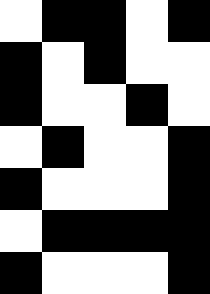[["white", "black", "black", "white", "black"], ["black", "white", "black", "white", "white"], ["black", "white", "white", "black", "white"], ["white", "black", "white", "white", "black"], ["black", "white", "white", "white", "black"], ["white", "black", "black", "black", "black"], ["black", "white", "white", "white", "black"]]